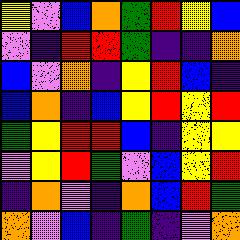[["yellow", "violet", "blue", "orange", "green", "red", "yellow", "blue"], ["violet", "indigo", "red", "red", "green", "indigo", "indigo", "orange"], ["blue", "violet", "orange", "indigo", "yellow", "red", "blue", "indigo"], ["blue", "orange", "indigo", "blue", "yellow", "red", "yellow", "red"], ["green", "yellow", "red", "red", "blue", "indigo", "yellow", "yellow"], ["violet", "yellow", "red", "green", "violet", "blue", "yellow", "red"], ["indigo", "orange", "violet", "indigo", "orange", "blue", "red", "green"], ["orange", "violet", "blue", "indigo", "green", "indigo", "violet", "orange"]]